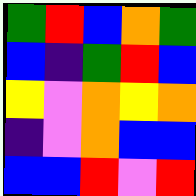[["green", "red", "blue", "orange", "green"], ["blue", "indigo", "green", "red", "blue"], ["yellow", "violet", "orange", "yellow", "orange"], ["indigo", "violet", "orange", "blue", "blue"], ["blue", "blue", "red", "violet", "red"]]